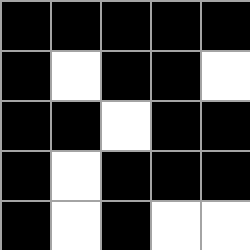[["black", "black", "black", "black", "black"], ["black", "white", "black", "black", "white"], ["black", "black", "white", "black", "black"], ["black", "white", "black", "black", "black"], ["black", "white", "black", "white", "white"]]